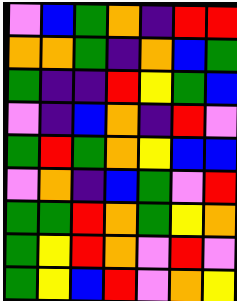[["violet", "blue", "green", "orange", "indigo", "red", "red"], ["orange", "orange", "green", "indigo", "orange", "blue", "green"], ["green", "indigo", "indigo", "red", "yellow", "green", "blue"], ["violet", "indigo", "blue", "orange", "indigo", "red", "violet"], ["green", "red", "green", "orange", "yellow", "blue", "blue"], ["violet", "orange", "indigo", "blue", "green", "violet", "red"], ["green", "green", "red", "orange", "green", "yellow", "orange"], ["green", "yellow", "red", "orange", "violet", "red", "violet"], ["green", "yellow", "blue", "red", "violet", "orange", "yellow"]]